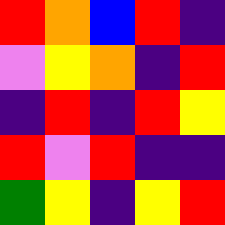[["red", "orange", "blue", "red", "indigo"], ["violet", "yellow", "orange", "indigo", "red"], ["indigo", "red", "indigo", "red", "yellow"], ["red", "violet", "red", "indigo", "indigo"], ["green", "yellow", "indigo", "yellow", "red"]]